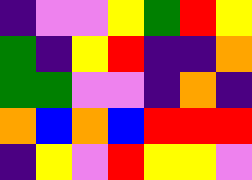[["indigo", "violet", "violet", "yellow", "green", "red", "yellow"], ["green", "indigo", "yellow", "red", "indigo", "indigo", "orange"], ["green", "green", "violet", "violet", "indigo", "orange", "indigo"], ["orange", "blue", "orange", "blue", "red", "red", "red"], ["indigo", "yellow", "violet", "red", "yellow", "yellow", "violet"]]